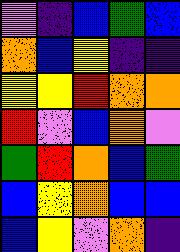[["violet", "indigo", "blue", "green", "blue"], ["orange", "blue", "yellow", "indigo", "indigo"], ["yellow", "yellow", "red", "orange", "orange"], ["red", "violet", "blue", "orange", "violet"], ["green", "red", "orange", "blue", "green"], ["blue", "yellow", "orange", "blue", "blue"], ["blue", "yellow", "violet", "orange", "indigo"]]